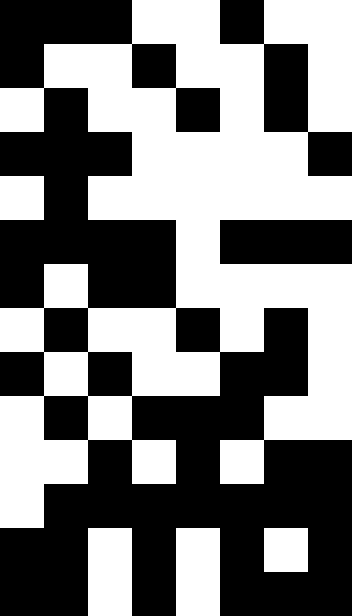[["black", "black", "black", "white", "white", "black", "white", "white"], ["black", "white", "white", "black", "white", "white", "black", "white"], ["white", "black", "white", "white", "black", "white", "black", "white"], ["black", "black", "black", "white", "white", "white", "white", "black"], ["white", "black", "white", "white", "white", "white", "white", "white"], ["black", "black", "black", "black", "white", "black", "black", "black"], ["black", "white", "black", "black", "white", "white", "white", "white"], ["white", "black", "white", "white", "black", "white", "black", "white"], ["black", "white", "black", "white", "white", "black", "black", "white"], ["white", "black", "white", "black", "black", "black", "white", "white"], ["white", "white", "black", "white", "black", "white", "black", "black"], ["white", "black", "black", "black", "black", "black", "black", "black"], ["black", "black", "white", "black", "white", "black", "white", "black"], ["black", "black", "white", "black", "white", "black", "black", "black"]]